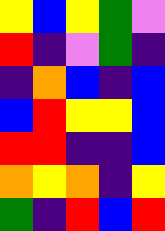[["yellow", "blue", "yellow", "green", "violet"], ["red", "indigo", "violet", "green", "indigo"], ["indigo", "orange", "blue", "indigo", "blue"], ["blue", "red", "yellow", "yellow", "blue"], ["red", "red", "indigo", "indigo", "blue"], ["orange", "yellow", "orange", "indigo", "yellow"], ["green", "indigo", "red", "blue", "red"]]